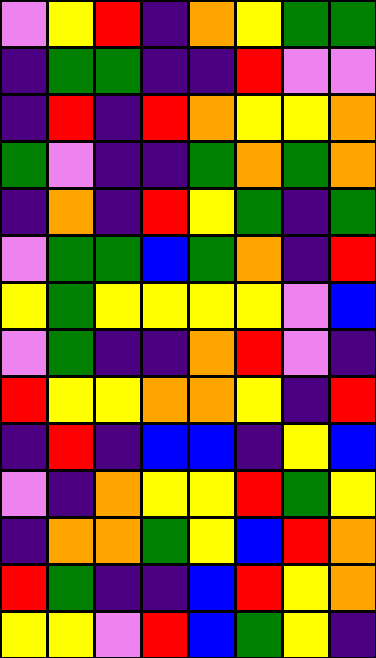[["violet", "yellow", "red", "indigo", "orange", "yellow", "green", "green"], ["indigo", "green", "green", "indigo", "indigo", "red", "violet", "violet"], ["indigo", "red", "indigo", "red", "orange", "yellow", "yellow", "orange"], ["green", "violet", "indigo", "indigo", "green", "orange", "green", "orange"], ["indigo", "orange", "indigo", "red", "yellow", "green", "indigo", "green"], ["violet", "green", "green", "blue", "green", "orange", "indigo", "red"], ["yellow", "green", "yellow", "yellow", "yellow", "yellow", "violet", "blue"], ["violet", "green", "indigo", "indigo", "orange", "red", "violet", "indigo"], ["red", "yellow", "yellow", "orange", "orange", "yellow", "indigo", "red"], ["indigo", "red", "indigo", "blue", "blue", "indigo", "yellow", "blue"], ["violet", "indigo", "orange", "yellow", "yellow", "red", "green", "yellow"], ["indigo", "orange", "orange", "green", "yellow", "blue", "red", "orange"], ["red", "green", "indigo", "indigo", "blue", "red", "yellow", "orange"], ["yellow", "yellow", "violet", "red", "blue", "green", "yellow", "indigo"]]